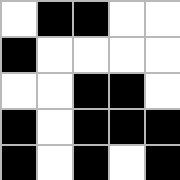[["white", "black", "black", "white", "white"], ["black", "white", "white", "white", "white"], ["white", "white", "black", "black", "white"], ["black", "white", "black", "black", "black"], ["black", "white", "black", "white", "black"]]